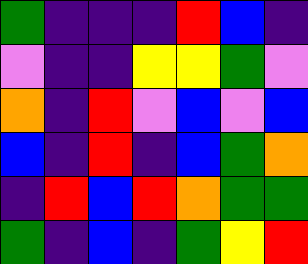[["green", "indigo", "indigo", "indigo", "red", "blue", "indigo"], ["violet", "indigo", "indigo", "yellow", "yellow", "green", "violet"], ["orange", "indigo", "red", "violet", "blue", "violet", "blue"], ["blue", "indigo", "red", "indigo", "blue", "green", "orange"], ["indigo", "red", "blue", "red", "orange", "green", "green"], ["green", "indigo", "blue", "indigo", "green", "yellow", "red"]]